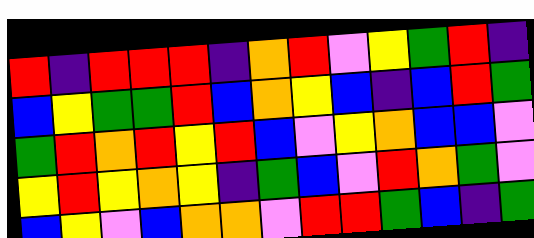[["red", "indigo", "red", "red", "red", "indigo", "orange", "red", "violet", "yellow", "green", "red", "indigo"], ["blue", "yellow", "green", "green", "red", "blue", "orange", "yellow", "blue", "indigo", "blue", "red", "green"], ["green", "red", "orange", "red", "yellow", "red", "blue", "violet", "yellow", "orange", "blue", "blue", "violet"], ["yellow", "red", "yellow", "orange", "yellow", "indigo", "green", "blue", "violet", "red", "orange", "green", "violet"], ["blue", "yellow", "violet", "blue", "orange", "orange", "violet", "red", "red", "green", "blue", "indigo", "green"]]